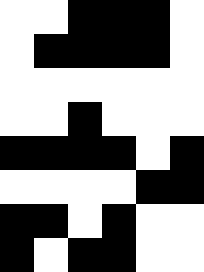[["white", "white", "black", "black", "black", "white"], ["white", "black", "black", "black", "black", "white"], ["white", "white", "white", "white", "white", "white"], ["white", "white", "black", "white", "white", "white"], ["black", "black", "black", "black", "white", "black"], ["white", "white", "white", "white", "black", "black"], ["black", "black", "white", "black", "white", "white"], ["black", "white", "black", "black", "white", "white"]]